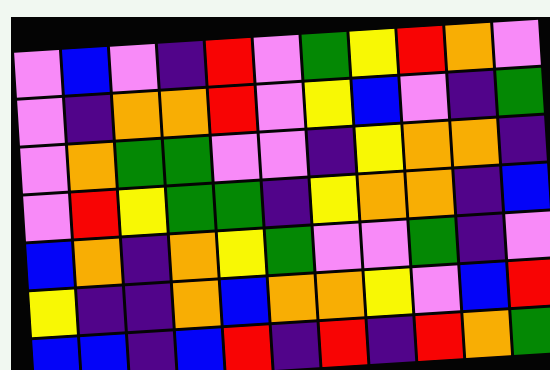[["violet", "blue", "violet", "indigo", "red", "violet", "green", "yellow", "red", "orange", "violet"], ["violet", "indigo", "orange", "orange", "red", "violet", "yellow", "blue", "violet", "indigo", "green"], ["violet", "orange", "green", "green", "violet", "violet", "indigo", "yellow", "orange", "orange", "indigo"], ["violet", "red", "yellow", "green", "green", "indigo", "yellow", "orange", "orange", "indigo", "blue"], ["blue", "orange", "indigo", "orange", "yellow", "green", "violet", "violet", "green", "indigo", "violet"], ["yellow", "indigo", "indigo", "orange", "blue", "orange", "orange", "yellow", "violet", "blue", "red"], ["blue", "blue", "indigo", "blue", "red", "indigo", "red", "indigo", "red", "orange", "green"]]